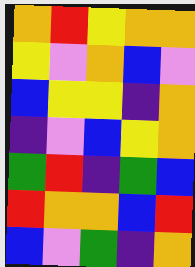[["orange", "red", "yellow", "orange", "orange"], ["yellow", "violet", "orange", "blue", "violet"], ["blue", "yellow", "yellow", "indigo", "orange"], ["indigo", "violet", "blue", "yellow", "orange"], ["green", "red", "indigo", "green", "blue"], ["red", "orange", "orange", "blue", "red"], ["blue", "violet", "green", "indigo", "orange"]]